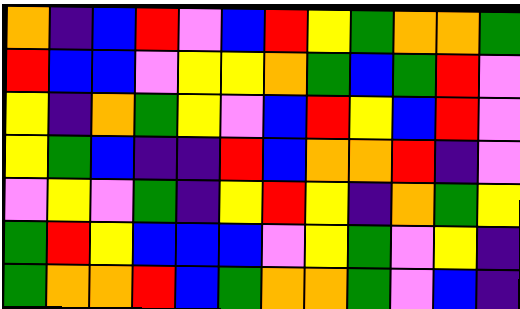[["orange", "indigo", "blue", "red", "violet", "blue", "red", "yellow", "green", "orange", "orange", "green"], ["red", "blue", "blue", "violet", "yellow", "yellow", "orange", "green", "blue", "green", "red", "violet"], ["yellow", "indigo", "orange", "green", "yellow", "violet", "blue", "red", "yellow", "blue", "red", "violet"], ["yellow", "green", "blue", "indigo", "indigo", "red", "blue", "orange", "orange", "red", "indigo", "violet"], ["violet", "yellow", "violet", "green", "indigo", "yellow", "red", "yellow", "indigo", "orange", "green", "yellow"], ["green", "red", "yellow", "blue", "blue", "blue", "violet", "yellow", "green", "violet", "yellow", "indigo"], ["green", "orange", "orange", "red", "blue", "green", "orange", "orange", "green", "violet", "blue", "indigo"]]